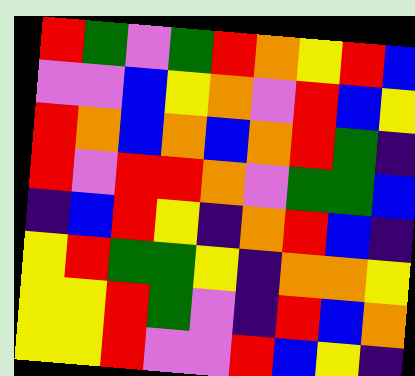[["red", "green", "violet", "green", "red", "orange", "yellow", "red", "blue"], ["violet", "violet", "blue", "yellow", "orange", "violet", "red", "blue", "yellow"], ["red", "orange", "blue", "orange", "blue", "orange", "red", "green", "indigo"], ["red", "violet", "red", "red", "orange", "violet", "green", "green", "blue"], ["indigo", "blue", "red", "yellow", "indigo", "orange", "red", "blue", "indigo"], ["yellow", "red", "green", "green", "yellow", "indigo", "orange", "orange", "yellow"], ["yellow", "yellow", "red", "green", "violet", "indigo", "red", "blue", "orange"], ["yellow", "yellow", "red", "violet", "violet", "red", "blue", "yellow", "indigo"]]